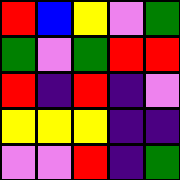[["red", "blue", "yellow", "violet", "green"], ["green", "violet", "green", "red", "red"], ["red", "indigo", "red", "indigo", "violet"], ["yellow", "yellow", "yellow", "indigo", "indigo"], ["violet", "violet", "red", "indigo", "green"]]